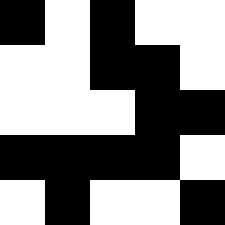[["black", "white", "black", "white", "white"], ["white", "white", "black", "black", "white"], ["white", "white", "white", "black", "black"], ["black", "black", "black", "black", "white"], ["white", "black", "white", "white", "black"]]